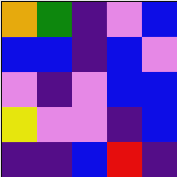[["orange", "green", "indigo", "violet", "blue"], ["blue", "blue", "indigo", "blue", "violet"], ["violet", "indigo", "violet", "blue", "blue"], ["yellow", "violet", "violet", "indigo", "blue"], ["indigo", "indigo", "blue", "red", "indigo"]]